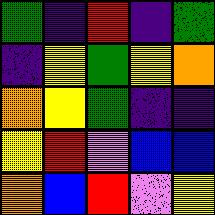[["green", "indigo", "red", "indigo", "green"], ["indigo", "yellow", "green", "yellow", "orange"], ["orange", "yellow", "green", "indigo", "indigo"], ["yellow", "red", "violet", "blue", "blue"], ["orange", "blue", "red", "violet", "yellow"]]